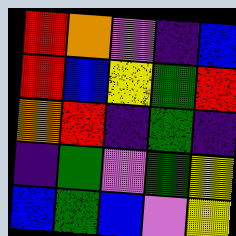[["red", "orange", "violet", "indigo", "blue"], ["red", "blue", "yellow", "green", "red"], ["orange", "red", "indigo", "green", "indigo"], ["indigo", "green", "violet", "green", "yellow"], ["blue", "green", "blue", "violet", "yellow"]]